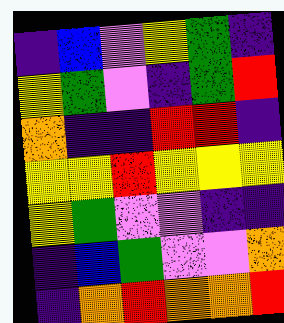[["indigo", "blue", "violet", "yellow", "green", "indigo"], ["yellow", "green", "violet", "indigo", "green", "red"], ["orange", "indigo", "indigo", "red", "red", "indigo"], ["yellow", "yellow", "red", "yellow", "yellow", "yellow"], ["yellow", "green", "violet", "violet", "indigo", "indigo"], ["indigo", "blue", "green", "violet", "violet", "orange"], ["indigo", "orange", "red", "orange", "orange", "red"]]